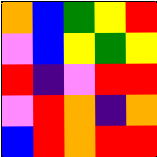[["orange", "blue", "green", "yellow", "red"], ["violet", "blue", "yellow", "green", "yellow"], ["red", "indigo", "violet", "red", "red"], ["violet", "red", "orange", "indigo", "orange"], ["blue", "red", "orange", "red", "red"]]